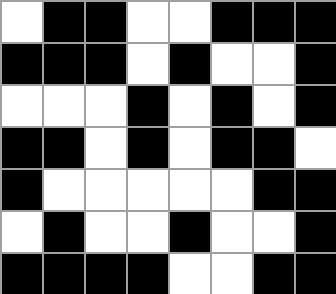[["white", "black", "black", "white", "white", "black", "black", "black"], ["black", "black", "black", "white", "black", "white", "white", "black"], ["white", "white", "white", "black", "white", "black", "white", "black"], ["black", "black", "white", "black", "white", "black", "black", "white"], ["black", "white", "white", "white", "white", "white", "black", "black"], ["white", "black", "white", "white", "black", "white", "white", "black"], ["black", "black", "black", "black", "white", "white", "black", "black"]]